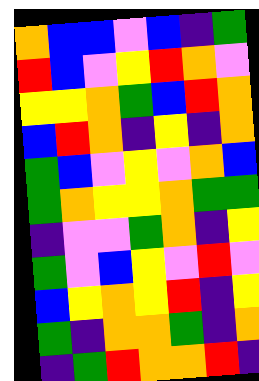[["orange", "blue", "blue", "violet", "blue", "indigo", "green"], ["red", "blue", "violet", "yellow", "red", "orange", "violet"], ["yellow", "yellow", "orange", "green", "blue", "red", "orange"], ["blue", "red", "orange", "indigo", "yellow", "indigo", "orange"], ["green", "blue", "violet", "yellow", "violet", "orange", "blue"], ["green", "orange", "yellow", "yellow", "orange", "green", "green"], ["indigo", "violet", "violet", "green", "orange", "indigo", "yellow"], ["green", "violet", "blue", "yellow", "violet", "red", "violet"], ["blue", "yellow", "orange", "yellow", "red", "indigo", "yellow"], ["green", "indigo", "orange", "orange", "green", "indigo", "orange"], ["indigo", "green", "red", "orange", "orange", "red", "indigo"]]